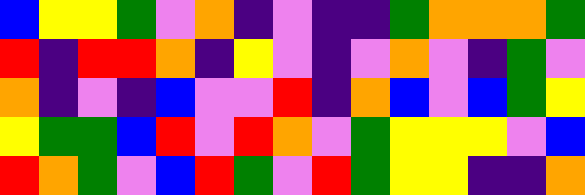[["blue", "yellow", "yellow", "green", "violet", "orange", "indigo", "violet", "indigo", "indigo", "green", "orange", "orange", "orange", "green"], ["red", "indigo", "red", "red", "orange", "indigo", "yellow", "violet", "indigo", "violet", "orange", "violet", "indigo", "green", "violet"], ["orange", "indigo", "violet", "indigo", "blue", "violet", "violet", "red", "indigo", "orange", "blue", "violet", "blue", "green", "yellow"], ["yellow", "green", "green", "blue", "red", "violet", "red", "orange", "violet", "green", "yellow", "yellow", "yellow", "violet", "blue"], ["red", "orange", "green", "violet", "blue", "red", "green", "violet", "red", "green", "yellow", "yellow", "indigo", "indigo", "orange"]]